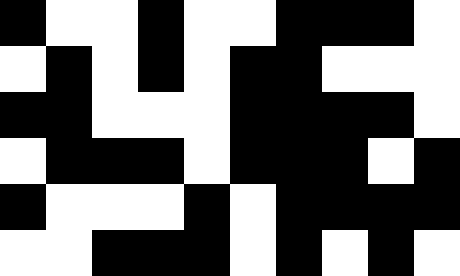[["black", "white", "white", "black", "white", "white", "black", "black", "black", "white"], ["white", "black", "white", "black", "white", "black", "black", "white", "white", "white"], ["black", "black", "white", "white", "white", "black", "black", "black", "black", "white"], ["white", "black", "black", "black", "white", "black", "black", "black", "white", "black"], ["black", "white", "white", "white", "black", "white", "black", "black", "black", "black"], ["white", "white", "black", "black", "black", "white", "black", "white", "black", "white"]]